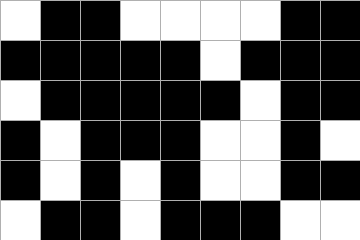[["white", "black", "black", "white", "white", "white", "white", "black", "black"], ["black", "black", "black", "black", "black", "white", "black", "black", "black"], ["white", "black", "black", "black", "black", "black", "white", "black", "black"], ["black", "white", "black", "black", "black", "white", "white", "black", "white"], ["black", "white", "black", "white", "black", "white", "white", "black", "black"], ["white", "black", "black", "white", "black", "black", "black", "white", "white"]]